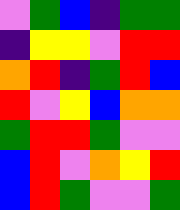[["violet", "green", "blue", "indigo", "green", "green"], ["indigo", "yellow", "yellow", "violet", "red", "red"], ["orange", "red", "indigo", "green", "red", "blue"], ["red", "violet", "yellow", "blue", "orange", "orange"], ["green", "red", "red", "green", "violet", "violet"], ["blue", "red", "violet", "orange", "yellow", "red"], ["blue", "red", "green", "violet", "violet", "green"]]